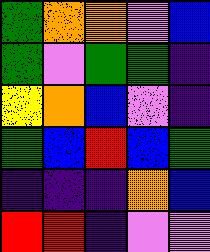[["green", "orange", "orange", "violet", "blue"], ["green", "violet", "green", "green", "indigo"], ["yellow", "orange", "blue", "violet", "indigo"], ["green", "blue", "red", "blue", "green"], ["indigo", "indigo", "indigo", "orange", "blue"], ["red", "red", "indigo", "violet", "violet"]]